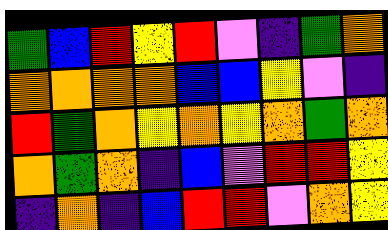[["green", "blue", "red", "yellow", "red", "violet", "indigo", "green", "orange"], ["orange", "orange", "orange", "orange", "blue", "blue", "yellow", "violet", "indigo"], ["red", "green", "orange", "yellow", "orange", "yellow", "orange", "green", "orange"], ["orange", "green", "orange", "indigo", "blue", "violet", "red", "red", "yellow"], ["indigo", "orange", "indigo", "blue", "red", "red", "violet", "orange", "yellow"]]